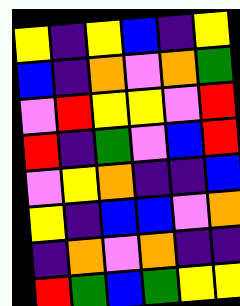[["yellow", "indigo", "yellow", "blue", "indigo", "yellow"], ["blue", "indigo", "orange", "violet", "orange", "green"], ["violet", "red", "yellow", "yellow", "violet", "red"], ["red", "indigo", "green", "violet", "blue", "red"], ["violet", "yellow", "orange", "indigo", "indigo", "blue"], ["yellow", "indigo", "blue", "blue", "violet", "orange"], ["indigo", "orange", "violet", "orange", "indigo", "indigo"], ["red", "green", "blue", "green", "yellow", "yellow"]]